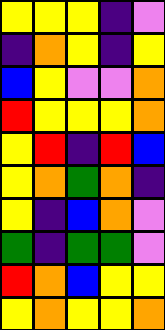[["yellow", "yellow", "yellow", "indigo", "violet"], ["indigo", "orange", "yellow", "indigo", "yellow"], ["blue", "yellow", "violet", "violet", "orange"], ["red", "yellow", "yellow", "yellow", "orange"], ["yellow", "red", "indigo", "red", "blue"], ["yellow", "orange", "green", "orange", "indigo"], ["yellow", "indigo", "blue", "orange", "violet"], ["green", "indigo", "green", "green", "violet"], ["red", "orange", "blue", "yellow", "yellow"], ["yellow", "orange", "yellow", "yellow", "orange"]]